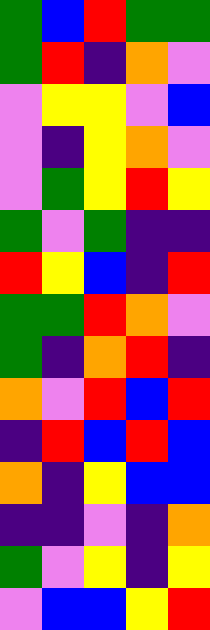[["green", "blue", "red", "green", "green"], ["green", "red", "indigo", "orange", "violet"], ["violet", "yellow", "yellow", "violet", "blue"], ["violet", "indigo", "yellow", "orange", "violet"], ["violet", "green", "yellow", "red", "yellow"], ["green", "violet", "green", "indigo", "indigo"], ["red", "yellow", "blue", "indigo", "red"], ["green", "green", "red", "orange", "violet"], ["green", "indigo", "orange", "red", "indigo"], ["orange", "violet", "red", "blue", "red"], ["indigo", "red", "blue", "red", "blue"], ["orange", "indigo", "yellow", "blue", "blue"], ["indigo", "indigo", "violet", "indigo", "orange"], ["green", "violet", "yellow", "indigo", "yellow"], ["violet", "blue", "blue", "yellow", "red"]]